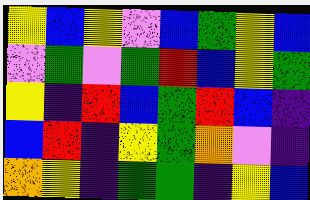[["yellow", "blue", "yellow", "violet", "blue", "green", "yellow", "blue"], ["violet", "green", "violet", "green", "red", "blue", "yellow", "green"], ["yellow", "indigo", "red", "blue", "green", "red", "blue", "indigo"], ["blue", "red", "indigo", "yellow", "green", "orange", "violet", "indigo"], ["orange", "yellow", "indigo", "green", "green", "indigo", "yellow", "blue"]]